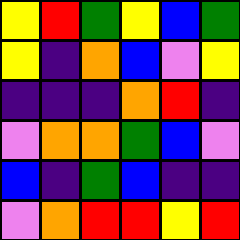[["yellow", "red", "green", "yellow", "blue", "green"], ["yellow", "indigo", "orange", "blue", "violet", "yellow"], ["indigo", "indigo", "indigo", "orange", "red", "indigo"], ["violet", "orange", "orange", "green", "blue", "violet"], ["blue", "indigo", "green", "blue", "indigo", "indigo"], ["violet", "orange", "red", "red", "yellow", "red"]]